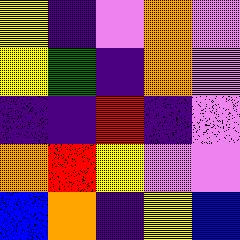[["yellow", "indigo", "violet", "orange", "violet"], ["yellow", "green", "indigo", "orange", "violet"], ["indigo", "indigo", "red", "indigo", "violet"], ["orange", "red", "yellow", "violet", "violet"], ["blue", "orange", "indigo", "yellow", "blue"]]